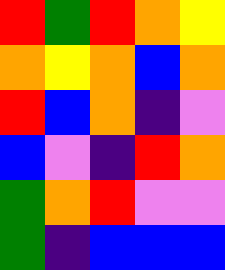[["red", "green", "red", "orange", "yellow"], ["orange", "yellow", "orange", "blue", "orange"], ["red", "blue", "orange", "indigo", "violet"], ["blue", "violet", "indigo", "red", "orange"], ["green", "orange", "red", "violet", "violet"], ["green", "indigo", "blue", "blue", "blue"]]